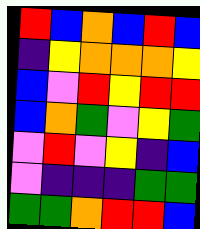[["red", "blue", "orange", "blue", "red", "blue"], ["indigo", "yellow", "orange", "orange", "orange", "yellow"], ["blue", "violet", "red", "yellow", "red", "red"], ["blue", "orange", "green", "violet", "yellow", "green"], ["violet", "red", "violet", "yellow", "indigo", "blue"], ["violet", "indigo", "indigo", "indigo", "green", "green"], ["green", "green", "orange", "red", "red", "blue"]]